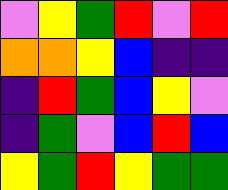[["violet", "yellow", "green", "red", "violet", "red"], ["orange", "orange", "yellow", "blue", "indigo", "indigo"], ["indigo", "red", "green", "blue", "yellow", "violet"], ["indigo", "green", "violet", "blue", "red", "blue"], ["yellow", "green", "red", "yellow", "green", "green"]]